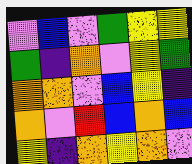[["violet", "blue", "violet", "green", "yellow", "yellow"], ["green", "indigo", "orange", "violet", "yellow", "green"], ["orange", "orange", "violet", "blue", "yellow", "indigo"], ["orange", "violet", "red", "blue", "orange", "blue"], ["yellow", "indigo", "orange", "yellow", "orange", "violet"]]